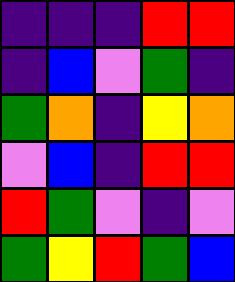[["indigo", "indigo", "indigo", "red", "red"], ["indigo", "blue", "violet", "green", "indigo"], ["green", "orange", "indigo", "yellow", "orange"], ["violet", "blue", "indigo", "red", "red"], ["red", "green", "violet", "indigo", "violet"], ["green", "yellow", "red", "green", "blue"]]